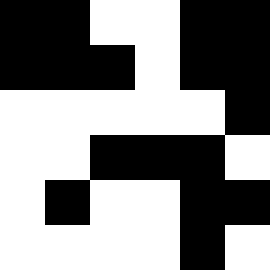[["black", "black", "white", "white", "black", "black"], ["black", "black", "black", "white", "black", "black"], ["white", "white", "white", "white", "white", "black"], ["white", "white", "black", "black", "black", "white"], ["white", "black", "white", "white", "black", "black"], ["white", "white", "white", "white", "black", "white"]]